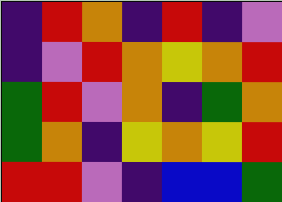[["indigo", "red", "orange", "indigo", "red", "indigo", "violet"], ["indigo", "violet", "red", "orange", "yellow", "orange", "red"], ["green", "red", "violet", "orange", "indigo", "green", "orange"], ["green", "orange", "indigo", "yellow", "orange", "yellow", "red"], ["red", "red", "violet", "indigo", "blue", "blue", "green"]]